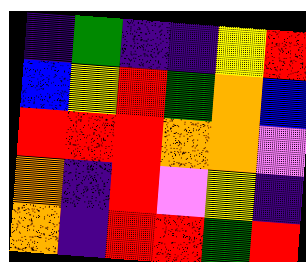[["indigo", "green", "indigo", "indigo", "yellow", "red"], ["blue", "yellow", "red", "green", "orange", "blue"], ["red", "red", "red", "orange", "orange", "violet"], ["orange", "indigo", "red", "violet", "yellow", "indigo"], ["orange", "indigo", "red", "red", "green", "red"]]